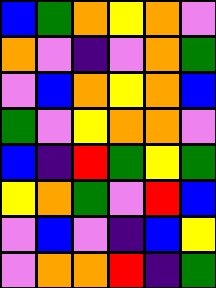[["blue", "green", "orange", "yellow", "orange", "violet"], ["orange", "violet", "indigo", "violet", "orange", "green"], ["violet", "blue", "orange", "yellow", "orange", "blue"], ["green", "violet", "yellow", "orange", "orange", "violet"], ["blue", "indigo", "red", "green", "yellow", "green"], ["yellow", "orange", "green", "violet", "red", "blue"], ["violet", "blue", "violet", "indigo", "blue", "yellow"], ["violet", "orange", "orange", "red", "indigo", "green"]]